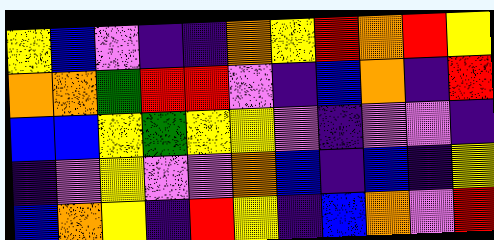[["yellow", "blue", "violet", "indigo", "indigo", "orange", "yellow", "red", "orange", "red", "yellow"], ["orange", "orange", "green", "red", "red", "violet", "indigo", "blue", "orange", "indigo", "red"], ["blue", "blue", "yellow", "green", "yellow", "yellow", "violet", "indigo", "violet", "violet", "indigo"], ["indigo", "violet", "yellow", "violet", "violet", "orange", "blue", "indigo", "blue", "indigo", "yellow"], ["blue", "orange", "yellow", "indigo", "red", "yellow", "indigo", "blue", "orange", "violet", "red"]]